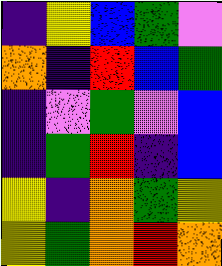[["indigo", "yellow", "blue", "green", "violet"], ["orange", "indigo", "red", "blue", "green"], ["indigo", "violet", "green", "violet", "blue"], ["indigo", "green", "red", "indigo", "blue"], ["yellow", "indigo", "orange", "green", "yellow"], ["yellow", "green", "orange", "red", "orange"]]